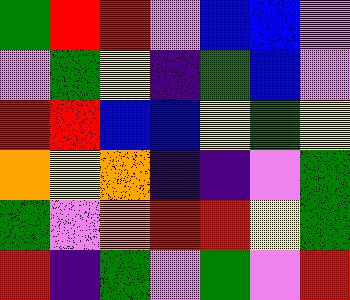[["green", "red", "red", "violet", "blue", "blue", "violet"], ["violet", "green", "yellow", "indigo", "green", "blue", "violet"], ["red", "red", "blue", "blue", "yellow", "green", "yellow"], ["orange", "yellow", "orange", "indigo", "indigo", "violet", "green"], ["green", "violet", "orange", "red", "red", "yellow", "green"], ["red", "indigo", "green", "violet", "green", "violet", "red"]]